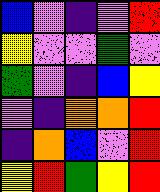[["blue", "violet", "indigo", "violet", "red"], ["yellow", "violet", "violet", "green", "violet"], ["green", "violet", "indigo", "blue", "yellow"], ["violet", "indigo", "orange", "orange", "red"], ["indigo", "orange", "blue", "violet", "red"], ["yellow", "red", "green", "yellow", "red"]]